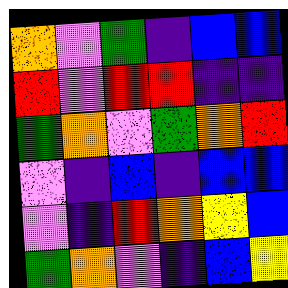[["orange", "violet", "green", "indigo", "blue", "blue"], ["red", "violet", "red", "red", "indigo", "indigo"], ["green", "orange", "violet", "green", "orange", "red"], ["violet", "indigo", "blue", "indigo", "blue", "blue"], ["violet", "indigo", "red", "orange", "yellow", "blue"], ["green", "orange", "violet", "indigo", "blue", "yellow"]]